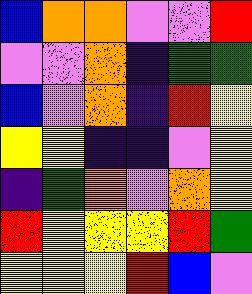[["blue", "orange", "orange", "violet", "violet", "red"], ["violet", "violet", "orange", "indigo", "green", "green"], ["blue", "violet", "orange", "indigo", "red", "yellow"], ["yellow", "yellow", "indigo", "indigo", "violet", "yellow"], ["indigo", "green", "orange", "violet", "orange", "yellow"], ["red", "yellow", "yellow", "yellow", "red", "green"], ["yellow", "yellow", "yellow", "red", "blue", "violet"]]